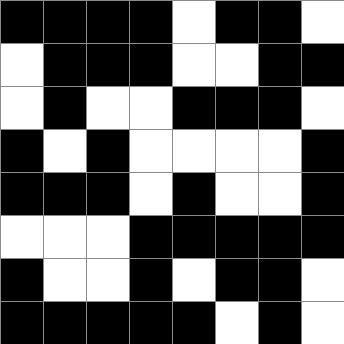[["black", "black", "black", "black", "white", "black", "black", "white"], ["white", "black", "black", "black", "white", "white", "black", "black"], ["white", "black", "white", "white", "black", "black", "black", "white"], ["black", "white", "black", "white", "white", "white", "white", "black"], ["black", "black", "black", "white", "black", "white", "white", "black"], ["white", "white", "white", "black", "black", "black", "black", "black"], ["black", "white", "white", "black", "white", "black", "black", "white"], ["black", "black", "black", "black", "black", "white", "black", "white"]]